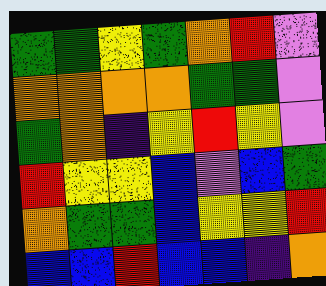[["green", "green", "yellow", "green", "orange", "red", "violet"], ["orange", "orange", "orange", "orange", "green", "green", "violet"], ["green", "orange", "indigo", "yellow", "red", "yellow", "violet"], ["red", "yellow", "yellow", "blue", "violet", "blue", "green"], ["orange", "green", "green", "blue", "yellow", "yellow", "red"], ["blue", "blue", "red", "blue", "blue", "indigo", "orange"]]